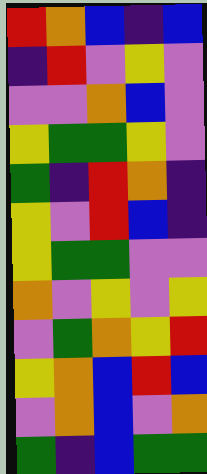[["red", "orange", "blue", "indigo", "blue"], ["indigo", "red", "violet", "yellow", "violet"], ["violet", "violet", "orange", "blue", "violet"], ["yellow", "green", "green", "yellow", "violet"], ["green", "indigo", "red", "orange", "indigo"], ["yellow", "violet", "red", "blue", "indigo"], ["yellow", "green", "green", "violet", "violet"], ["orange", "violet", "yellow", "violet", "yellow"], ["violet", "green", "orange", "yellow", "red"], ["yellow", "orange", "blue", "red", "blue"], ["violet", "orange", "blue", "violet", "orange"], ["green", "indigo", "blue", "green", "green"]]